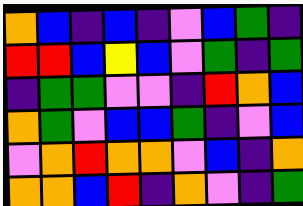[["orange", "blue", "indigo", "blue", "indigo", "violet", "blue", "green", "indigo"], ["red", "red", "blue", "yellow", "blue", "violet", "green", "indigo", "green"], ["indigo", "green", "green", "violet", "violet", "indigo", "red", "orange", "blue"], ["orange", "green", "violet", "blue", "blue", "green", "indigo", "violet", "blue"], ["violet", "orange", "red", "orange", "orange", "violet", "blue", "indigo", "orange"], ["orange", "orange", "blue", "red", "indigo", "orange", "violet", "indigo", "green"]]